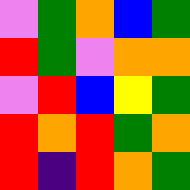[["violet", "green", "orange", "blue", "green"], ["red", "green", "violet", "orange", "orange"], ["violet", "red", "blue", "yellow", "green"], ["red", "orange", "red", "green", "orange"], ["red", "indigo", "red", "orange", "green"]]